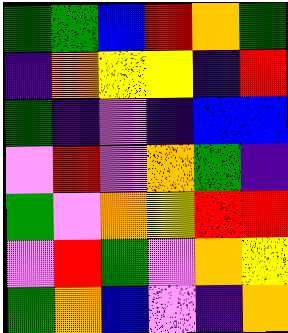[["green", "green", "blue", "red", "orange", "green"], ["indigo", "orange", "yellow", "yellow", "indigo", "red"], ["green", "indigo", "violet", "indigo", "blue", "blue"], ["violet", "red", "violet", "orange", "green", "indigo"], ["green", "violet", "orange", "yellow", "red", "red"], ["violet", "red", "green", "violet", "orange", "yellow"], ["green", "orange", "blue", "violet", "indigo", "orange"]]